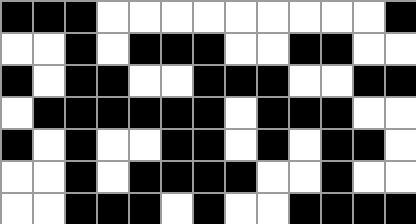[["black", "black", "black", "white", "white", "white", "white", "white", "white", "white", "white", "white", "black"], ["white", "white", "black", "white", "black", "black", "black", "white", "white", "black", "black", "white", "white"], ["black", "white", "black", "black", "white", "white", "black", "black", "black", "white", "white", "black", "black"], ["white", "black", "black", "black", "black", "black", "black", "white", "black", "black", "black", "white", "white"], ["black", "white", "black", "white", "white", "black", "black", "white", "black", "white", "black", "black", "white"], ["white", "white", "black", "white", "black", "black", "black", "black", "white", "white", "black", "white", "white"], ["white", "white", "black", "black", "black", "white", "black", "white", "white", "black", "black", "black", "black"]]